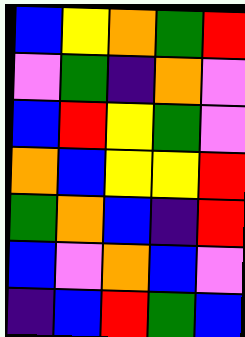[["blue", "yellow", "orange", "green", "red"], ["violet", "green", "indigo", "orange", "violet"], ["blue", "red", "yellow", "green", "violet"], ["orange", "blue", "yellow", "yellow", "red"], ["green", "orange", "blue", "indigo", "red"], ["blue", "violet", "orange", "blue", "violet"], ["indigo", "blue", "red", "green", "blue"]]